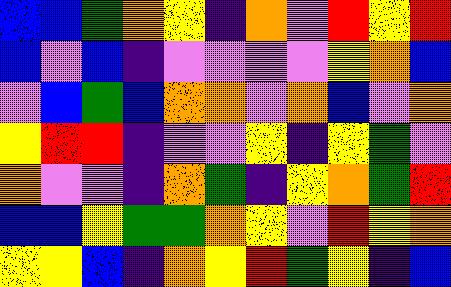[["blue", "blue", "green", "orange", "yellow", "indigo", "orange", "violet", "red", "yellow", "red"], ["blue", "violet", "blue", "indigo", "violet", "violet", "violet", "violet", "yellow", "orange", "blue"], ["violet", "blue", "green", "blue", "orange", "orange", "violet", "orange", "blue", "violet", "orange"], ["yellow", "red", "red", "indigo", "violet", "violet", "yellow", "indigo", "yellow", "green", "violet"], ["orange", "violet", "violet", "indigo", "orange", "green", "indigo", "yellow", "orange", "green", "red"], ["blue", "blue", "yellow", "green", "green", "orange", "yellow", "violet", "red", "yellow", "orange"], ["yellow", "yellow", "blue", "indigo", "orange", "yellow", "red", "green", "yellow", "indigo", "blue"]]